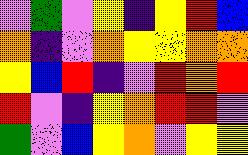[["violet", "green", "violet", "yellow", "indigo", "yellow", "red", "blue"], ["orange", "indigo", "violet", "orange", "yellow", "yellow", "orange", "orange"], ["yellow", "blue", "red", "indigo", "violet", "red", "orange", "red"], ["red", "violet", "indigo", "yellow", "orange", "red", "red", "violet"], ["green", "violet", "blue", "yellow", "orange", "violet", "yellow", "yellow"]]